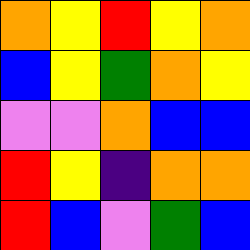[["orange", "yellow", "red", "yellow", "orange"], ["blue", "yellow", "green", "orange", "yellow"], ["violet", "violet", "orange", "blue", "blue"], ["red", "yellow", "indigo", "orange", "orange"], ["red", "blue", "violet", "green", "blue"]]